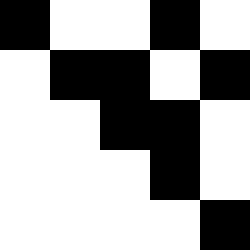[["black", "white", "white", "black", "white"], ["white", "black", "black", "white", "black"], ["white", "white", "black", "black", "white"], ["white", "white", "white", "black", "white"], ["white", "white", "white", "white", "black"]]